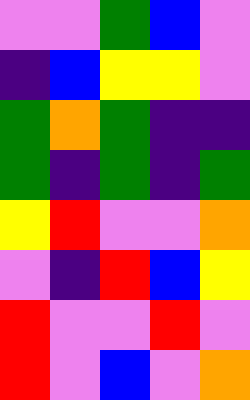[["violet", "violet", "green", "blue", "violet"], ["indigo", "blue", "yellow", "yellow", "violet"], ["green", "orange", "green", "indigo", "indigo"], ["green", "indigo", "green", "indigo", "green"], ["yellow", "red", "violet", "violet", "orange"], ["violet", "indigo", "red", "blue", "yellow"], ["red", "violet", "violet", "red", "violet"], ["red", "violet", "blue", "violet", "orange"]]